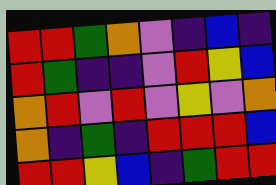[["red", "red", "green", "orange", "violet", "indigo", "blue", "indigo"], ["red", "green", "indigo", "indigo", "violet", "red", "yellow", "blue"], ["orange", "red", "violet", "red", "violet", "yellow", "violet", "orange"], ["orange", "indigo", "green", "indigo", "red", "red", "red", "blue"], ["red", "red", "yellow", "blue", "indigo", "green", "red", "red"]]